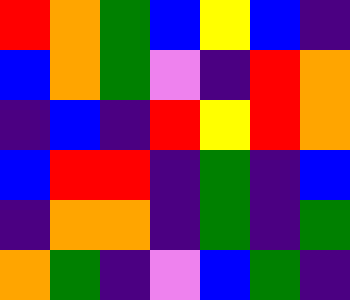[["red", "orange", "green", "blue", "yellow", "blue", "indigo"], ["blue", "orange", "green", "violet", "indigo", "red", "orange"], ["indigo", "blue", "indigo", "red", "yellow", "red", "orange"], ["blue", "red", "red", "indigo", "green", "indigo", "blue"], ["indigo", "orange", "orange", "indigo", "green", "indigo", "green"], ["orange", "green", "indigo", "violet", "blue", "green", "indigo"]]